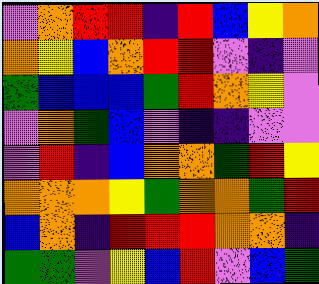[["violet", "orange", "red", "red", "indigo", "red", "blue", "yellow", "orange"], ["orange", "yellow", "blue", "orange", "red", "red", "violet", "indigo", "violet"], ["green", "blue", "blue", "blue", "green", "red", "orange", "yellow", "violet"], ["violet", "orange", "green", "blue", "violet", "indigo", "indigo", "violet", "violet"], ["violet", "red", "indigo", "blue", "orange", "orange", "green", "red", "yellow"], ["orange", "orange", "orange", "yellow", "green", "orange", "orange", "green", "red"], ["blue", "orange", "indigo", "red", "red", "red", "orange", "orange", "indigo"], ["green", "green", "violet", "yellow", "blue", "red", "violet", "blue", "green"]]